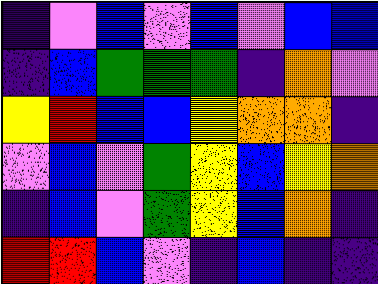[["indigo", "violet", "blue", "violet", "blue", "violet", "blue", "blue"], ["indigo", "blue", "green", "green", "green", "indigo", "orange", "violet"], ["yellow", "red", "blue", "blue", "yellow", "orange", "orange", "indigo"], ["violet", "blue", "violet", "green", "yellow", "blue", "yellow", "orange"], ["indigo", "blue", "violet", "green", "yellow", "blue", "orange", "indigo"], ["red", "red", "blue", "violet", "indigo", "blue", "indigo", "indigo"]]